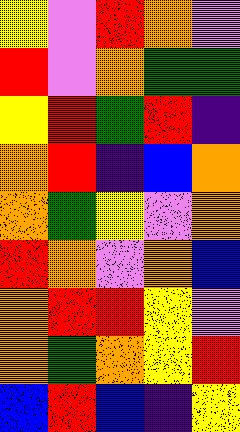[["yellow", "violet", "red", "orange", "violet"], ["red", "violet", "orange", "green", "green"], ["yellow", "red", "green", "red", "indigo"], ["orange", "red", "indigo", "blue", "orange"], ["orange", "green", "yellow", "violet", "orange"], ["red", "orange", "violet", "orange", "blue"], ["orange", "red", "red", "yellow", "violet"], ["orange", "green", "orange", "yellow", "red"], ["blue", "red", "blue", "indigo", "yellow"]]